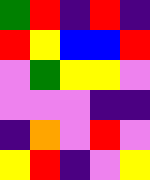[["green", "red", "indigo", "red", "indigo"], ["red", "yellow", "blue", "blue", "red"], ["violet", "green", "yellow", "yellow", "violet"], ["violet", "violet", "violet", "indigo", "indigo"], ["indigo", "orange", "violet", "red", "violet"], ["yellow", "red", "indigo", "violet", "yellow"]]